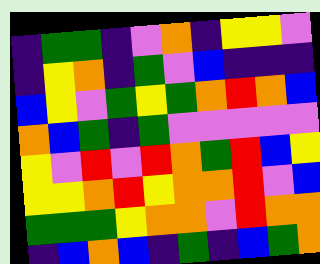[["indigo", "green", "green", "indigo", "violet", "orange", "indigo", "yellow", "yellow", "violet"], ["indigo", "yellow", "orange", "indigo", "green", "violet", "blue", "indigo", "indigo", "indigo"], ["blue", "yellow", "violet", "green", "yellow", "green", "orange", "red", "orange", "blue"], ["orange", "blue", "green", "indigo", "green", "violet", "violet", "violet", "violet", "violet"], ["yellow", "violet", "red", "violet", "red", "orange", "green", "red", "blue", "yellow"], ["yellow", "yellow", "orange", "red", "yellow", "orange", "orange", "red", "violet", "blue"], ["green", "green", "green", "yellow", "orange", "orange", "violet", "red", "orange", "orange"], ["indigo", "blue", "orange", "blue", "indigo", "green", "indigo", "blue", "green", "orange"]]